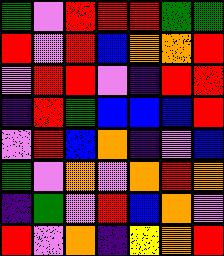[["green", "violet", "red", "red", "red", "green", "green"], ["red", "violet", "red", "blue", "orange", "orange", "red"], ["violet", "red", "red", "violet", "indigo", "red", "red"], ["indigo", "red", "green", "blue", "blue", "blue", "red"], ["violet", "red", "blue", "orange", "indigo", "violet", "blue"], ["green", "violet", "orange", "violet", "orange", "red", "orange"], ["indigo", "green", "violet", "red", "blue", "orange", "violet"], ["red", "violet", "orange", "indigo", "yellow", "orange", "red"]]